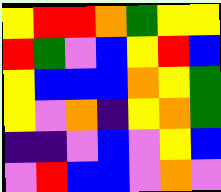[["yellow", "red", "red", "orange", "green", "yellow", "yellow"], ["red", "green", "violet", "blue", "yellow", "red", "blue"], ["yellow", "blue", "blue", "blue", "orange", "yellow", "green"], ["yellow", "violet", "orange", "indigo", "yellow", "orange", "green"], ["indigo", "indigo", "violet", "blue", "violet", "yellow", "blue"], ["violet", "red", "blue", "blue", "violet", "orange", "violet"]]